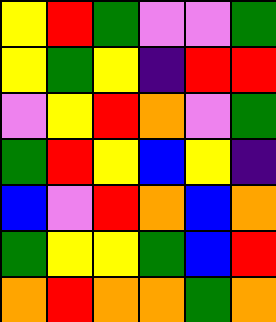[["yellow", "red", "green", "violet", "violet", "green"], ["yellow", "green", "yellow", "indigo", "red", "red"], ["violet", "yellow", "red", "orange", "violet", "green"], ["green", "red", "yellow", "blue", "yellow", "indigo"], ["blue", "violet", "red", "orange", "blue", "orange"], ["green", "yellow", "yellow", "green", "blue", "red"], ["orange", "red", "orange", "orange", "green", "orange"]]